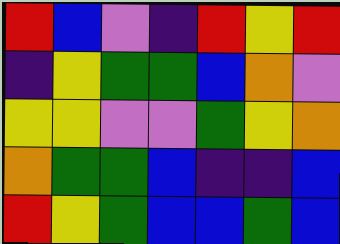[["red", "blue", "violet", "indigo", "red", "yellow", "red"], ["indigo", "yellow", "green", "green", "blue", "orange", "violet"], ["yellow", "yellow", "violet", "violet", "green", "yellow", "orange"], ["orange", "green", "green", "blue", "indigo", "indigo", "blue"], ["red", "yellow", "green", "blue", "blue", "green", "blue"]]